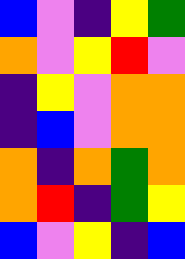[["blue", "violet", "indigo", "yellow", "green"], ["orange", "violet", "yellow", "red", "violet"], ["indigo", "yellow", "violet", "orange", "orange"], ["indigo", "blue", "violet", "orange", "orange"], ["orange", "indigo", "orange", "green", "orange"], ["orange", "red", "indigo", "green", "yellow"], ["blue", "violet", "yellow", "indigo", "blue"]]